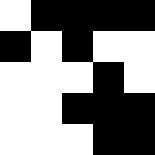[["white", "black", "black", "black", "black"], ["black", "white", "black", "white", "white"], ["white", "white", "white", "black", "white"], ["white", "white", "black", "black", "black"], ["white", "white", "white", "black", "black"]]